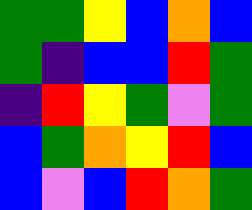[["green", "green", "yellow", "blue", "orange", "blue"], ["green", "indigo", "blue", "blue", "red", "green"], ["indigo", "red", "yellow", "green", "violet", "green"], ["blue", "green", "orange", "yellow", "red", "blue"], ["blue", "violet", "blue", "red", "orange", "green"]]